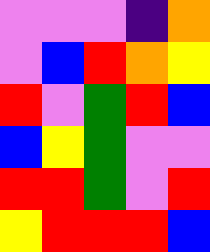[["violet", "violet", "violet", "indigo", "orange"], ["violet", "blue", "red", "orange", "yellow"], ["red", "violet", "green", "red", "blue"], ["blue", "yellow", "green", "violet", "violet"], ["red", "red", "green", "violet", "red"], ["yellow", "red", "red", "red", "blue"]]